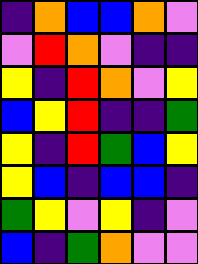[["indigo", "orange", "blue", "blue", "orange", "violet"], ["violet", "red", "orange", "violet", "indigo", "indigo"], ["yellow", "indigo", "red", "orange", "violet", "yellow"], ["blue", "yellow", "red", "indigo", "indigo", "green"], ["yellow", "indigo", "red", "green", "blue", "yellow"], ["yellow", "blue", "indigo", "blue", "blue", "indigo"], ["green", "yellow", "violet", "yellow", "indigo", "violet"], ["blue", "indigo", "green", "orange", "violet", "violet"]]